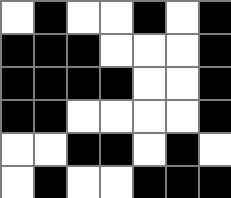[["white", "black", "white", "white", "black", "white", "black"], ["black", "black", "black", "white", "white", "white", "black"], ["black", "black", "black", "black", "white", "white", "black"], ["black", "black", "white", "white", "white", "white", "black"], ["white", "white", "black", "black", "white", "black", "white"], ["white", "black", "white", "white", "black", "black", "black"]]